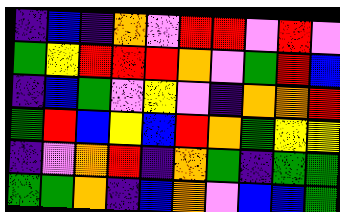[["indigo", "blue", "indigo", "orange", "violet", "red", "red", "violet", "red", "violet"], ["green", "yellow", "red", "red", "red", "orange", "violet", "green", "red", "blue"], ["indigo", "blue", "green", "violet", "yellow", "violet", "indigo", "orange", "orange", "red"], ["green", "red", "blue", "yellow", "blue", "red", "orange", "green", "yellow", "yellow"], ["indigo", "violet", "orange", "red", "indigo", "orange", "green", "indigo", "green", "green"], ["green", "green", "orange", "indigo", "blue", "orange", "violet", "blue", "blue", "green"]]